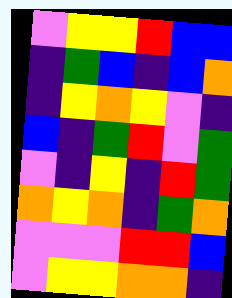[["violet", "yellow", "yellow", "red", "blue", "blue"], ["indigo", "green", "blue", "indigo", "blue", "orange"], ["indigo", "yellow", "orange", "yellow", "violet", "indigo"], ["blue", "indigo", "green", "red", "violet", "green"], ["violet", "indigo", "yellow", "indigo", "red", "green"], ["orange", "yellow", "orange", "indigo", "green", "orange"], ["violet", "violet", "violet", "red", "red", "blue"], ["violet", "yellow", "yellow", "orange", "orange", "indigo"]]